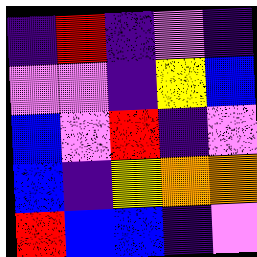[["indigo", "red", "indigo", "violet", "indigo"], ["violet", "violet", "indigo", "yellow", "blue"], ["blue", "violet", "red", "indigo", "violet"], ["blue", "indigo", "yellow", "orange", "orange"], ["red", "blue", "blue", "indigo", "violet"]]